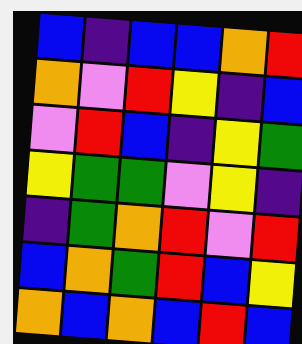[["blue", "indigo", "blue", "blue", "orange", "red"], ["orange", "violet", "red", "yellow", "indigo", "blue"], ["violet", "red", "blue", "indigo", "yellow", "green"], ["yellow", "green", "green", "violet", "yellow", "indigo"], ["indigo", "green", "orange", "red", "violet", "red"], ["blue", "orange", "green", "red", "blue", "yellow"], ["orange", "blue", "orange", "blue", "red", "blue"]]